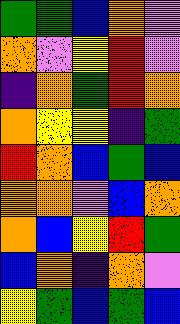[["green", "green", "blue", "orange", "violet"], ["orange", "violet", "yellow", "red", "violet"], ["indigo", "orange", "green", "red", "orange"], ["orange", "yellow", "yellow", "indigo", "green"], ["red", "orange", "blue", "green", "blue"], ["orange", "orange", "violet", "blue", "orange"], ["orange", "blue", "yellow", "red", "green"], ["blue", "orange", "indigo", "orange", "violet"], ["yellow", "green", "blue", "green", "blue"]]